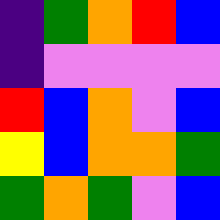[["indigo", "green", "orange", "red", "blue"], ["indigo", "violet", "violet", "violet", "violet"], ["red", "blue", "orange", "violet", "blue"], ["yellow", "blue", "orange", "orange", "green"], ["green", "orange", "green", "violet", "blue"]]